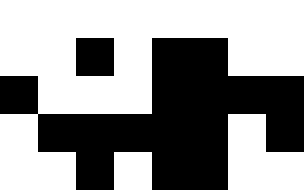[["white", "white", "white", "white", "white", "white", "white", "white"], ["white", "white", "black", "white", "black", "black", "white", "white"], ["black", "white", "white", "white", "black", "black", "black", "black"], ["white", "black", "black", "black", "black", "black", "white", "black"], ["white", "white", "black", "white", "black", "black", "white", "white"]]